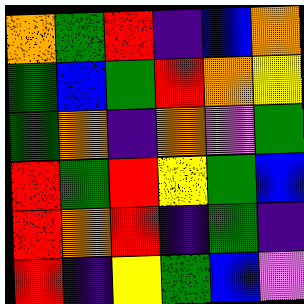[["orange", "green", "red", "indigo", "blue", "orange"], ["green", "blue", "green", "red", "orange", "yellow"], ["green", "orange", "indigo", "orange", "violet", "green"], ["red", "green", "red", "yellow", "green", "blue"], ["red", "orange", "red", "indigo", "green", "indigo"], ["red", "indigo", "yellow", "green", "blue", "violet"]]